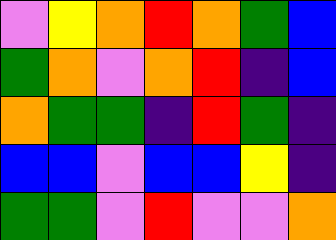[["violet", "yellow", "orange", "red", "orange", "green", "blue"], ["green", "orange", "violet", "orange", "red", "indigo", "blue"], ["orange", "green", "green", "indigo", "red", "green", "indigo"], ["blue", "blue", "violet", "blue", "blue", "yellow", "indigo"], ["green", "green", "violet", "red", "violet", "violet", "orange"]]